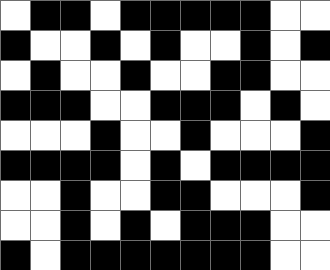[["white", "black", "black", "white", "black", "black", "black", "black", "black", "white", "white"], ["black", "white", "white", "black", "white", "black", "white", "white", "black", "white", "black"], ["white", "black", "white", "white", "black", "white", "white", "black", "black", "white", "white"], ["black", "black", "black", "white", "white", "black", "black", "black", "white", "black", "white"], ["white", "white", "white", "black", "white", "white", "black", "white", "white", "white", "black"], ["black", "black", "black", "black", "white", "black", "white", "black", "black", "black", "black"], ["white", "white", "black", "white", "white", "black", "black", "white", "white", "white", "black"], ["white", "white", "black", "white", "black", "white", "black", "black", "black", "white", "white"], ["black", "white", "black", "black", "black", "black", "black", "black", "black", "white", "white"]]